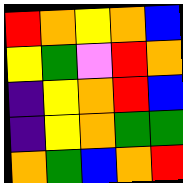[["red", "orange", "yellow", "orange", "blue"], ["yellow", "green", "violet", "red", "orange"], ["indigo", "yellow", "orange", "red", "blue"], ["indigo", "yellow", "orange", "green", "green"], ["orange", "green", "blue", "orange", "red"]]